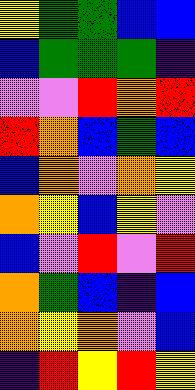[["yellow", "green", "green", "blue", "blue"], ["blue", "green", "green", "green", "indigo"], ["violet", "violet", "red", "orange", "red"], ["red", "orange", "blue", "green", "blue"], ["blue", "orange", "violet", "orange", "yellow"], ["orange", "yellow", "blue", "yellow", "violet"], ["blue", "violet", "red", "violet", "red"], ["orange", "green", "blue", "indigo", "blue"], ["orange", "yellow", "orange", "violet", "blue"], ["indigo", "red", "yellow", "red", "yellow"]]